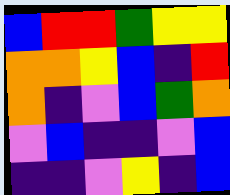[["blue", "red", "red", "green", "yellow", "yellow"], ["orange", "orange", "yellow", "blue", "indigo", "red"], ["orange", "indigo", "violet", "blue", "green", "orange"], ["violet", "blue", "indigo", "indigo", "violet", "blue"], ["indigo", "indigo", "violet", "yellow", "indigo", "blue"]]